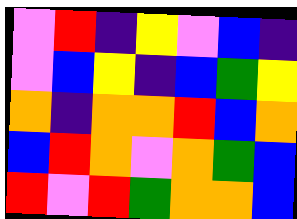[["violet", "red", "indigo", "yellow", "violet", "blue", "indigo"], ["violet", "blue", "yellow", "indigo", "blue", "green", "yellow"], ["orange", "indigo", "orange", "orange", "red", "blue", "orange"], ["blue", "red", "orange", "violet", "orange", "green", "blue"], ["red", "violet", "red", "green", "orange", "orange", "blue"]]